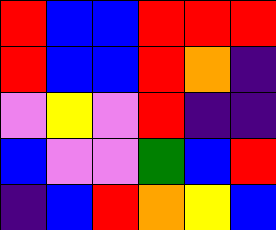[["red", "blue", "blue", "red", "red", "red"], ["red", "blue", "blue", "red", "orange", "indigo"], ["violet", "yellow", "violet", "red", "indigo", "indigo"], ["blue", "violet", "violet", "green", "blue", "red"], ["indigo", "blue", "red", "orange", "yellow", "blue"]]